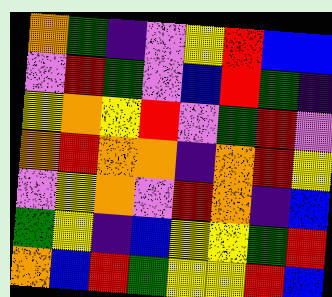[["orange", "green", "indigo", "violet", "yellow", "red", "blue", "blue"], ["violet", "red", "green", "violet", "blue", "red", "green", "indigo"], ["yellow", "orange", "yellow", "red", "violet", "green", "red", "violet"], ["orange", "red", "orange", "orange", "indigo", "orange", "red", "yellow"], ["violet", "yellow", "orange", "violet", "red", "orange", "indigo", "blue"], ["green", "yellow", "indigo", "blue", "yellow", "yellow", "green", "red"], ["orange", "blue", "red", "green", "yellow", "yellow", "red", "blue"]]